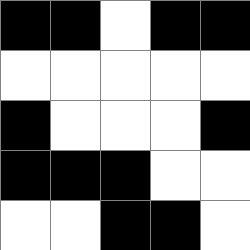[["black", "black", "white", "black", "black"], ["white", "white", "white", "white", "white"], ["black", "white", "white", "white", "black"], ["black", "black", "black", "white", "white"], ["white", "white", "black", "black", "white"]]